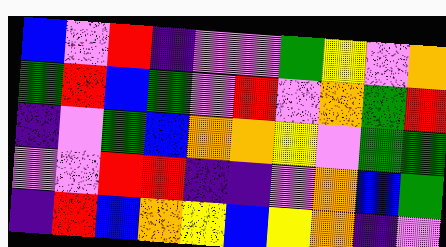[["blue", "violet", "red", "indigo", "violet", "violet", "green", "yellow", "violet", "orange"], ["green", "red", "blue", "green", "violet", "red", "violet", "orange", "green", "red"], ["indigo", "violet", "green", "blue", "orange", "orange", "yellow", "violet", "green", "green"], ["violet", "violet", "red", "red", "indigo", "indigo", "violet", "orange", "blue", "green"], ["indigo", "red", "blue", "orange", "yellow", "blue", "yellow", "orange", "indigo", "violet"]]